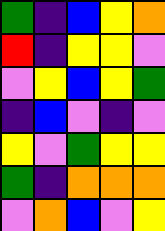[["green", "indigo", "blue", "yellow", "orange"], ["red", "indigo", "yellow", "yellow", "violet"], ["violet", "yellow", "blue", "yellow", "green"], ["indigo", "blue", "violet", "indigo", "violet"], ["yellow", "violet", "green", "yellow", "yellow"], ["green", "indigo", "orange", "orange", "orange"], ["violet", "orange", "blue", "violet", "yellow"]]